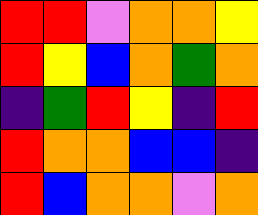[["red", "red", "violet", "orange", "orange", "yellow"], ["red", "yellow", "blue", "orange", "green", "orange"], ["indigo", "green", "red", "yellow", "indigo", "red"], ["red", "orange", "orange", "blue", "blue", "indigo"], ["red", "blue", "orange", "orange", "violet", "orange"]]